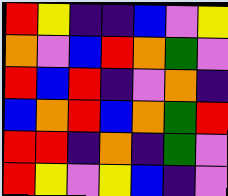[["red", "yellow", "indigo", "indigo", "blue", "violet", "yellow"], ["orange", "violet", "blue", "red", "orange", "green", "violet"], ["red", "blue", "red", "indigo", "violet", "orange", "indigo"], ["blue", "orange", "red", "blue", "orange", "green", "red"], ["red", "red", "indigo", "orange", "indigo", "green", "violet"], ["red", "yellow", "violet", "yellow", "blue", "indigo", "violet"]]